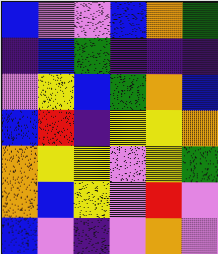[["blue", "violet", "violet", "blue", "orange", "green"], ["indigo", "blue", "green", "indigo", "indigo", "indigo"], ["violet", "yellow", "blue", "green", "orange", "blue"], ["blue", "red", "indigo", "yellow", "yellow", "orange"], ["orange", "yellow", "yellow", "violet", "yellow", "green"], ["orange", "blue", "yellow", "violet", "red", "violet"], ["blue", "violet", "indigo", "violet", "orange", "violet"]]